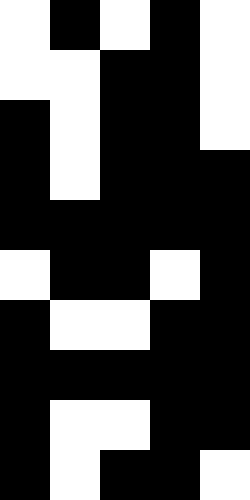[["white", "black", "white", "black", "white"], ["white", "white", "black", "black", "white"], ["black", "white", "black", "black", "white"], ["black", "white", "black", "black", "black"], ["black", "black", "black", "black", "black"], ["white", "black", "black", "white", "black"], ["black", "white", "white", "black", "black"], ["black", "black", "black", "black", "black"], ["black", "white", "white", "black", "black"], ["black", "white", "black", "black", "white"]]